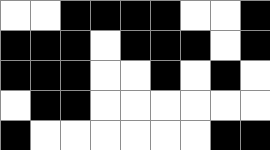[["white", "white", "black", "black", "black", "black", "white", "white", "black"], ["black", "black", "black", "white", "black", "black", "black", "white", "black"], ["black", "black", "black", "white", "white", "black", "white", "black", "white"], ["white", "black", "black", "white", "white", "white", "white", "white", "white"], ["black", "white", "white", "white", "white", "white", "white", "black", "black"]]